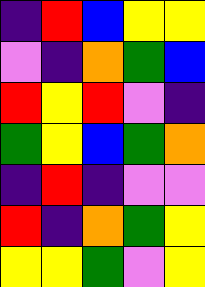[["indigo", "red", "blue", "yellow", "yellow"], ["violet", "indigo", "orange", "green", "blue"], ["red", "yellow", "red", "violet", "indigo"], ["green", "yellow", "blue", "green", "orange"], ["indigo", "red", "indigo", "violet", "violet"], ["red", "indigo", "orange", "green", "yellow"], ["yellow", "yellow", "green", "violet", "yellow"]]